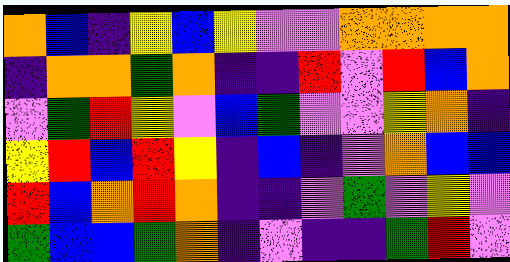[["orange", "blue", "indigo", "yellow", "blue", "yellow", "violet", "violet", "orange", "orange", "orange", "orange"], ["indigo", "orange", "orange", "green", "orange", "indigo", "indigo", "red", "violet", "red", "blue", "orange"], ["violet", "green", "red", "yellow", "violet", "blue", "green", "violet", "violet", "yellow", "orange", "indigo"], ["yellow", "red", "blue", "red", "yellow", "indigo", "blue", "indigo", "violet", "orange", "blue", "blue"], ["red", "blue", "orange", "red", "orange", "indigo", "indigo", "violet", "green", "violet", "yellow", "violet"], ["green", "blue", "blue", "green", "orange", "indigo", "violet", "indigo", "indigo", "green", "red", "violet"]]